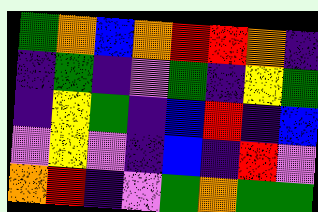[["green", "orange", "blue", "orange", "red", "red", "orange", "indigo"], ["indigo", "green", "indigo", "violet", "green", "indigo", "yellow", "green"], ["indigo", "yellow", "green", "indigo", "blue", "red", "indigo", "blue"], ["violet", "yellow", "violet", "indigo", "blue", "indigo", "red", "violet"], ["orange", "red", "indigo", "violet", "green", "orange", "green", "green"]]